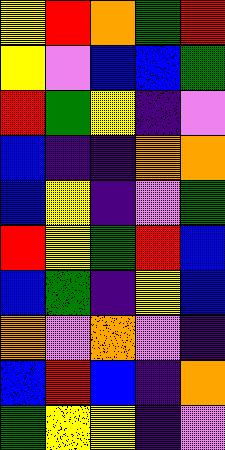[["yellow", "red", "orange", "green", "red"], ["yellow", "violet", "blue", "blue", "green"], ["red", "green", "yellow", "indigo", "violet"], ["blue", "indigo", "indigo", "orange", "orange"], ["blue", "yellow", "indigo", "violet", "green"], ["red", "yellow", "green", "red", "blue"], ["blue", "green", "indigo", "yellow", "blue"], ["orange", "violet", "orange", "violet", "indigo"], ["blue", "red", "blue", "indigo", "orange"], ["green", "yellow", "yellow", "indigo", "violet"]]